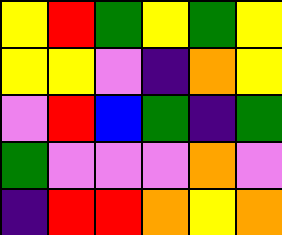[["yellow", "red", "green", "yellow", "green", "yellow"], ["yellow", "yellow", "violet", "indigo", "orange", "yellow"], ["violet", "red", "blue", "green", "indigo", "green"], ["green", "violet", "violet", "violet", "orange", "violet"], ["indigo", "red", "red", "orange", "yellow", "orange"]]